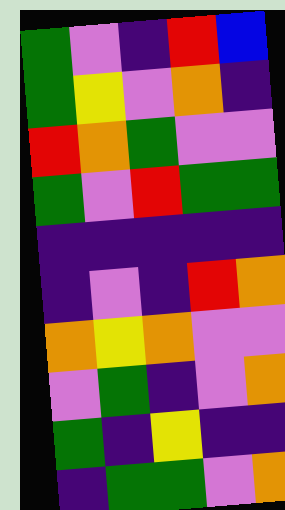[["green", "violet", "indigo", "red", "blue"], ["green", "yellow", "violet", "orange", "indigo"], ["red", "orange", "green", "violet", "violet"], ["green", "violet", "red", "green", "green"], ["indigo", "indigo", "indigo", "indigo", "indigo"], ["indigo", "violet", "indigo", "red", "orange"], ["orange", "yellow", "orange", "violet", "violet"], ["violet", "green", "indigo", "violet", "orange"], ["green", "indigo", "yellow", "indigo", "indigo"], ["indigo", "green", "green", "violet", "orange"]]